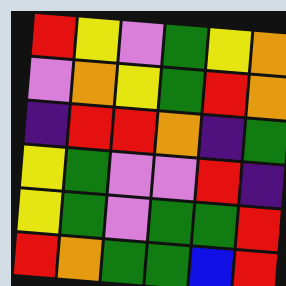[["red", "yellow", "violet", "green", "yellow", "orange"], ["violet", "orange", "yellow", "green", "red", "orange"], ["indigo", "red", "red", "orange", "indigo", "green"], ["yellow", "green", "violet", "violet", "red", "indigo"], ["yellow", "green", "violet", "green", "green", "red"], ["red", "orange", "green", "green", "blue", "red"]]